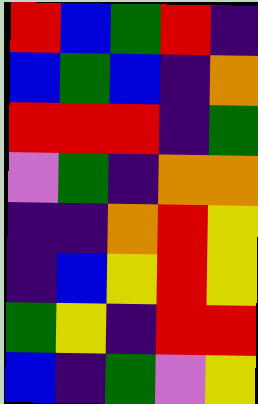[["red", "blue", "green", "red", "indigo"], ["blue", "green", "blue", "indigo", "orange"], ["red", "red", "red", "indigo", "green"], ["violet", "green", "indigo", "orange", "orange"], ["indigo", "indigo", "orange", "red", "yellow"], ["indigo", "blue", "yellow", "red", "yellow"], ["green", "yellow", "indigo", "red", "red"], ["blue", "indigo", "green", "violet", "yellow"]]